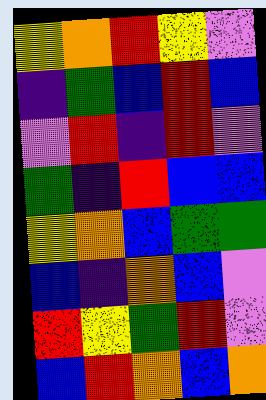[["yellow", "orange", "red", "yellow", "violet"], ["indigo", "green", "blue", "red", "blue"], ["violet", "red", "indigo", "red", "violet"], ["green", "indigo", "red", "blue", "blue"], ["yellow", "orange", "blue", "green", "green"], ["blue", "indigo", "orange", "blue", "violet"], ["red", "yellow", "green", "red", "violet"], ["blue", "red", "orange", "blue", "orange"]]